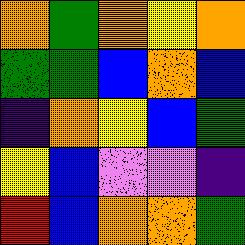[["orange", "green", "orange", "yellow", "orange"], ["green", "green", "blue", "orange", "blue"], ["indigo", "orange", "yellow", "blue", "green"], ["yellow", "blue", "violet", "violet", "indigo"], ["red", "blue", "orange", "orange", "green"]]